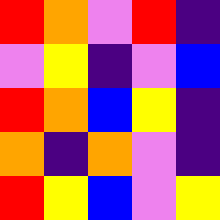[["red", "orange", "violet", "red", "indigo"], ["violet", "yellow", "indigo", "violet", "blue"], ["red", "orange", "blue", "yellow", "indigo"], ["orange", "indigo", "orange", "violet", "indigo"], ["red", "yellow", "blue", "violet", "yellow"]]